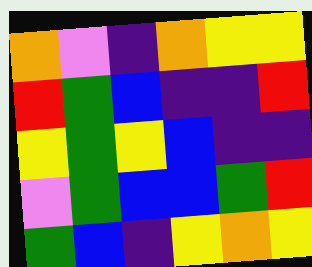[["orange", "violet", "indigo", "orange", "yellow", "yellow"], ["red", "green", "blue", "indigo", "indigo", "red"], ["yellow", "green", "yellow", "blue", "indigo", "indigo"], ["violet", "green", "blue", "blue", "green", "red"], ["green", "blue", "indigo", "yellow", "orange", "yellow"]]